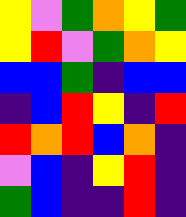[["yellow", "violet", "green", "orange", "yellow", "green"], ["yellow", "red", "violet", "green", "orange", "yellow"], ["blue", "blue", "green", "indigo", "blue", "blue"], ["indigo", "blue", "red", "yellow", "indigo", "red"], ["red", "orange", "red", "blue", "orange", "indigo"], ["violet", "blue", "indigo", "yellow", "red", "indigo"], ["green", "blue", "indigo", "indigo", "red", "indigo"]]